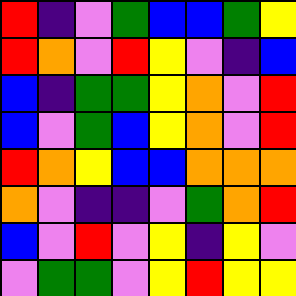[["red", "indigo", "violet", "green", "blue", "blue", "green", "yellow"], ["red", "orange", "violet", "red", "yellow", "violet", "indigo", "blue"], ["blue", "indigo", "green", "green", "yellow", "orange", "violet", "red"], ["blue", "violet", "green", "blue", "yellow", "orange", "violet", "red"], ["red", "orange", "yellow", "blue", "blue", "orange", "orange", "orange"], ["orange", "violet", "indigo", "indigo", "violet", "green", "orange", "red"], ["blue", "violet", "red", "violet", "yellow", "indigo", "yellow", "violet"], ["violet", "green", "green", "violet", "yellow", "red", "yellow", "yellow"]]